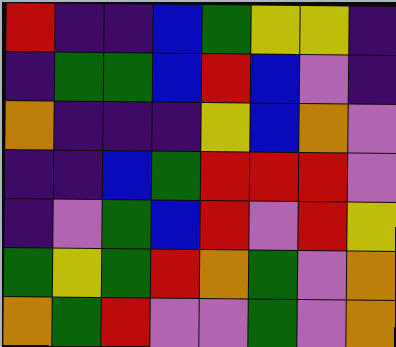[["red", "indigo", "indigo", "blue", "green", "yellow", "yellow", "indigo"], ["indigo", "green", "green", "blue", "red", "blue", "violet", "indigo"], ["orange", "indigo", "indigo", "indigo", "yellow", "blue", "orange", "violet"], ["indigo", "indigo", "blue", "green", "red", "red", "red", "violet"], ["indigo", "violet", "green", "blue", "red", "violet", "red", "yellow"], ["green", "yellow", "green", "red", "orange", "green", "violet", "orange"], ["orange", "green", "red", "violet", "violet", "green", "violet", "orange"]]